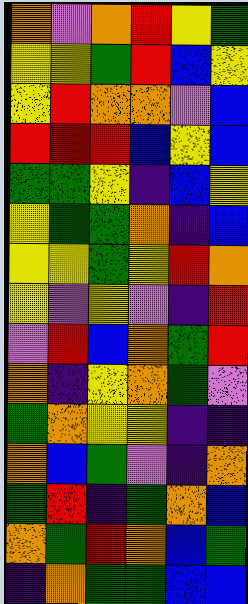[["orange", "violet", "orange", "red", "yellow", "green"], ["yellow", "yellow", "green", "red", "blue", "yellow"], ["yellow", "red", "orange", "orange", "violet", "blue"], ["red", "red", "red", "blue", "yellow", "blue"], ["green", "green", "yellow", "indigo", "blue", "yellow"], ["yellow", "green", "green", "orange", "indigo", "blue"], ["yellow", "yellow", "green", "yellow", "red", "orange"], ["yellow", "violet", "yellow", "violet", "indigo", "red"], ["violet", "red", "blue", "orange", "green", "red"], ["orange", "indigo", "yellow", "orange", "green", "violet"], ["green", "orange", "yellow", "yellow", "indigo", "indigo"], ["orange", "blue", "green", "violet", "indigo", "orange"], ["green", "red", "indigo", "green", "orange", "blue"], ["orange", "green", "red", "orange", "blue", "green"], ["indigo", "orange", "green", "green", "blue", "blue"]]